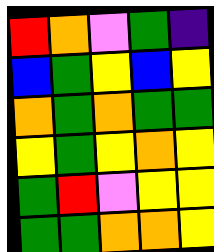[["red", "orange", "violet", "green", "indigo"], ["blue", "green", "yellow", "blue", "yellow"], ["orange", "green", "orange", "green", "green"], ["yellow", "green", "yellow", "orange", "yellow"], ["green", "red", "violet", "yellow", "yellow"], ["green", "green", "orange", "orange", "yellow"]]